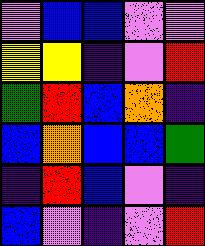[["violet", "blue", "blue", "violet", "violet"], ["yellow", "yellow", "indigo", "violet", "red"], ["green", "red", "blue", "orange", "indigo"], ["blue", "orange", "blue", "blue", "green"], ["indigo", "red", "blue", "violet", "indigo"], ["blue", "violet", "indigo", "violet", "red"]]